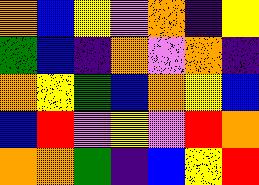[["orange", "blue", "yellow", "violet", "orange", "indigo", "yellow"], ["green", "blue", "indigo", "orange", "violet", "orange", "indigo"], ["orange", "yellow", "green", "blue", "orange", "yellow", "blue"], ["blue", "red", "violet", "yellow", "violet", "red", "orange"], ["orange", "orange", "green", "indigo", "blue", "yellow", "red"]]